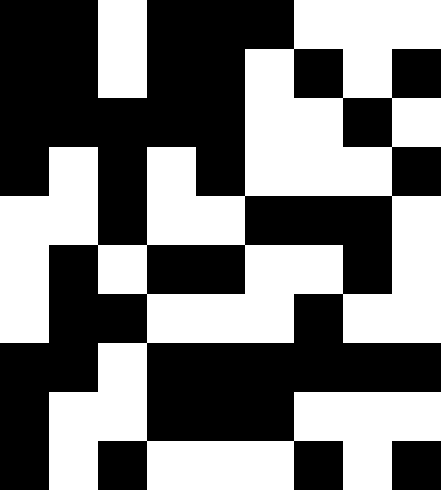[["black", "black", "white", "black", "black", "black", "white", "white", "white"], ["black", "black", "white", "black", "black", "white", "black", "white", "black"], ["black", "black", "black", "black", "black", "white", "white", "black", "white"], ["black", "white", "black", "white", "black", "white", "white", "white", "black"], ["white", "white", "black", "white", "white", "black", "black", "black", "white"], ["white", "black", "white", "black", "black", "white", "white", "black", "white"], ["white", "black", "black", "white", "white", "white", "black", "white", "white"], ["black", "black", "white", "black", "black", "black", "black", "black", "black"], ["black", "white", "white", "black", "black", "black", "white", "white", "white"], ["black", "white", "black", "white", "white", "white", "black", "white", "black"]]